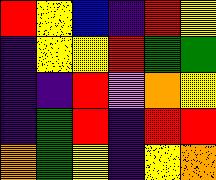[["red", "yellow", "blue", "indigo", "red", "yellow"], ["indigo", "yellow", "yellow", "red", "green", "green"], ["indigo", "indigo", "red", "violet", "orange", "yellow"], ["indigo", "green", "red", "indigo", "red", "red"], ["orange", "green", "yellow", "indigo", "yellow", "orange"]]